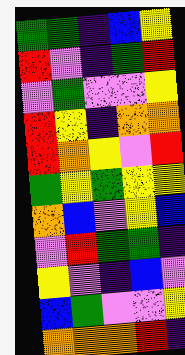[["green", "green", "indigo", "blue", "yellow"], ["red", "violet", "indigo", "green", "red"], ["violet", "green", "violet", "violet", "yellow"], ["red", "yellow", "indigo", "orange", "orange"], ["red", "orange", "yellow", "violet", "red"], ["green", "yellow", "green", "yellow", "yellow"], ["orange", "blue", "violet", "yellow", "blue"], ["violet", "red", "green", "green", "indigo"], ["yellow", "violet", "indigo", "blue", "violet"], ["blue", "green", "violet", "violet", "yellow"], ["orange", "orange", "orange", "red", "indigo"]]